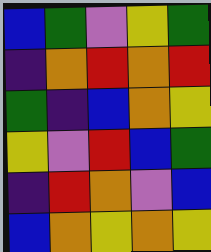[["blue", "green", "violet", "yellow", "green"], ["indigo", "orange", "red", "orange", "red"], ["green", "indigo", "blue", "orange", "yellow"], ["yellow", "violet", "red", "blue", "green"], ["indigo", "red", "orange", "violet", "blue"], ["blue", "orange", "yellow", "orange", "yellow"]]